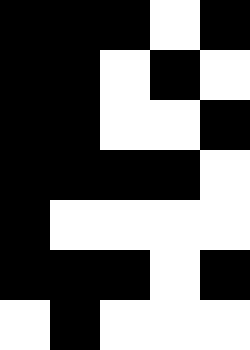[["black", "black", "black", "white", "black"], ["black", "black", "white", "black", "white"], ["black", "black", "white", "white", "black"], ["black", "black", "black", "black", "white"], ["black", "white", "white", "white", "white"], ["black", "black", "black", "white", "black"], ["white", "black", "white", "white", "white"]]